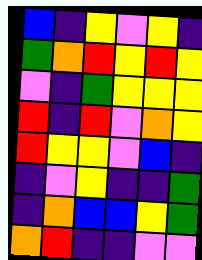[["blue", "indigo", "yellow", "violet", "yellow", "indigo"], ["green", "orange", "red", "yellow", "red", "yellow"], ["violet", "indigo", "green", "yellow", "yellow", "yellow"], ["red", "indigo", "red", "violet", "orange", "yellow"], ["red", "yellow", "yellow", "violet", "blue", "indigo"], ["indigo", "violet", "yellow", "indigo", "indigo", "green"], ["indigo", "orange", "blue", "blue", "yellow", "green"], ["orange", "red", "indigo", "indigo", "violet", "violet"]]